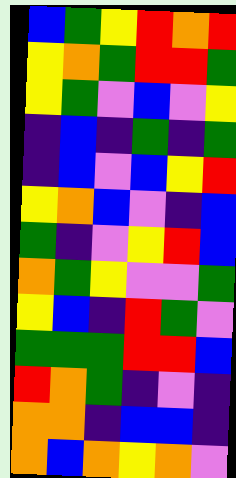[["blue", "green", "yellow", "red", "orange", "red"], ["yellow", "orange", "green", "red", "red", "green"], ["yellow", "green", "violet", "blue", "violet", "yellow"], ["indigo", "blue", "indigo", "green", "indigo", "green"], ["indigo", "blue", "violet", "blue", "yellow", "red"], ["yellow", "orange", "blue", "violet", "indigo", "blue"], ["green", "indigo", "violet", "yellow", "red", "blue"], ["orange", "green", "yellow", "violet", "violet", "green"], ["yellow", "blue", "indigo", "red", "green", "violet"], ["green", "green", "green", "red", "red", "blue"], ["red", "orange", "green", "indigo", "violet", "indigo"], ["orange", "orange", "indigo", "blue", "blue", "indigo"], ["orange", "blue", "orange", "yellow", "orange", "violet"]]